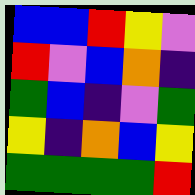[["blue", "blue", "red", "yellow", "violet"], ["red", "violet", "blue", "orange", "indigo"], ["green", "blue", "indigo", "violet", "green"], ["yellow", "indigo", "orange", "blue", "yellow"], ["green", "green", "green", "green", "red"]]